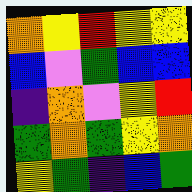[["orange", "yellow", "red", "yellow", "yellow"], ["blue", "violet", "green", "blue", "blue"], ["indigo", "orange", "violet", "yellow", "red"], ["green", "orange", "green", "yellow", "orange"], ["yellow", "green", "indigo", "blue", "green"]]